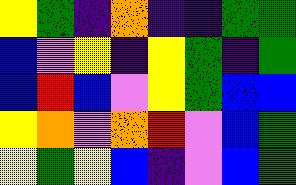[["yellow", "green", "indigo", "orange", "indigo", "indigo", "green", "green"], ["blue", "violet", "yellow", "indigo", "yellow", "green", "indigo", "green"], ["blue", "red", "blue", "violet", "yellow", "green", "blue", "blue"], ["yellow", "orange", "violet", "orange", "red", "violet", "blue", "green"], ["yellow", "green", "yellow", "blue", "indigo", "violet", "blue", "green"]]